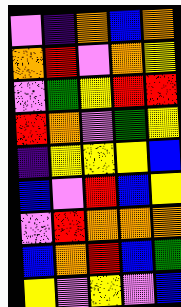[["violet", "indigo", "orange", "blue", "orange"], ["orange", "red", "violet", "orange", "yellow"], ["violet", "green", "yellow", "red", "red"], ["red", "orange", "violet", "green", "yellow"], ["indigo", "yellow", "yellow", "yellow", "blue"], ["blue", "violet", "red", "blue", "yellow"], ["violet", "red", "orange", "orange", "orange"], ["blue", "orange", "red", "blue", "green"], ["yellow", "violet", "yellow", "violet", "blue"]]